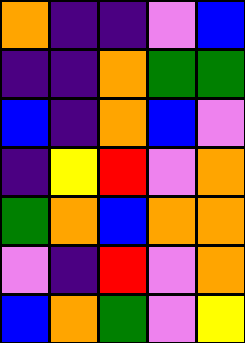[["orange", "indigo", "indigo", "violet", "blue"], ["indigo", "indigo", "orange", "green", "green"], ["blue", "indigo", "orange", "blue", "violet"], ["indigo", "yellow", "red", "violet", "orange"], ["green", "orange", "blue", "orange", "orange"], ["violet", "indigo", "red", "violet", "orange"], ["blue", "orange", "green", "violet", "yellow"]]